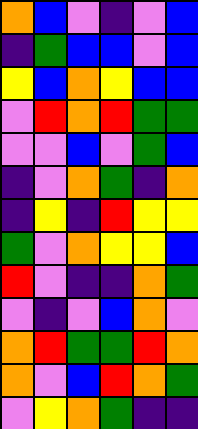[["orange", "blue", "violet", "indigo", "violet", "blue"], ["indigo", "green", "blue", "blue", "violet", "blue"], ["yellow", "blue", "orange", "yellow", "blue", "blue"], ["violet", "red", "orange", "red", "green", "green"], ["violet", "violet", "blue", "violet", "green", "blue"], ["indigo", "violet", "orange", "green", "indigo", "orange"], ["indigo", "yellow", "indigo", "red", "yellow", "yellow"], ["green", "violet", "orange", "yellow", "yellow", "blue"], ["red", "violet", "indigo", "indigo", "orange", "green"], ["violet", "indigo", "violet", "blue", "orange", "violet"], ["orange", "red", "green", "green", "red", "orange"], ["orange", "violet", "blue", "red", "orange", "green"], ["violet", "yellow", "orange", "green", "indigo", "indigo"]]